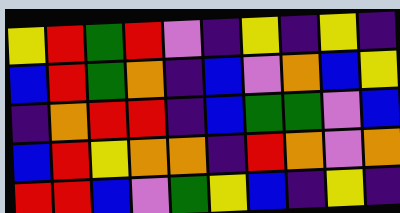[["yellow", "red", "green", "red", "violet", "indigo", "yellow", "indigo", "yellow", "indigo"], ["blue", "red", "green", "orange", "indigo", "blue", "violet", "orange", "blue", "yellow"], ["indigo", "orange", "red", "red", "indigo", "blue", "green", "green", "violet", "blue"], ["blue", "red", "yellow", "orange", "orange", "indigo", "red", "orange", "violet", "orange"], ["red", "red", "blue", "violet", "green", "yellow", "blue", "indigo", "yellow", "indigo"]]